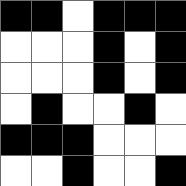[["black", "black", "white", "black", "black", "black"], ["white", "white", "white", "black", "white", "black"], ["white", "white", "white", "black", "white", "black"], ["white", "black", "white", "white", "black", "white"], ["black", "black", "black", "white", "white", "white"], ["white", "white", "black", "white", "white", "black"]]